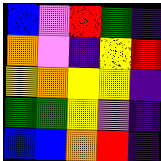[["blue", "violet", "red", "green", "indigo"], ["orange", "violet", "indigo", "yellow", "red"], ["yellow", "orange", "yellow", "yellow", "indigo"], ["green", "green", "yellow", "violet", "indigo"], ["blue", "blue", "orange", "red", "indigo"]]